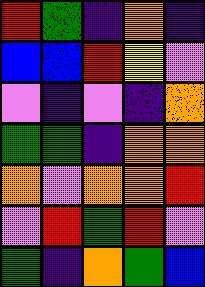[["red", "green", "indigo", "orange", "indigo"], ["blue", "blue", "red", "yellow", "violet"], ["violet", "indigo", "violet", "indigo", "orange"], ["green", "green", "indigo", "orange", "orange"], ["orange", "violet", "orange", "orange", "red"], ["violet", "red", "green", "red", "violet"], ["green", "indigo", "orange", "green", "blue"]]